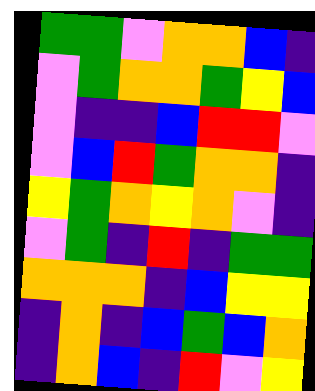[["green", "green", "violet", "orange", "orange", "blue", "indigo"], ["violet", "green", "orange", "orange", "green", "yellow", "blue"], ["violet", "indigo", "indigo", "blue", "red", "red", "violet"], ["violet", "blue", "red", "green", "orange", "orange", "indigo"], ["yellow", "green", "orange", "yellow", "orange", "violet", "indigo"], ["violet", "green", "indigo", "red", "indigo", "green", "green"], ["orange", "orange", "orange", "indigo", "blue", "yellow", "yellow"], ["indigo", "orange", "indigo", "blue", "green", "blue", "orange"], ["indigo", "orange", "blue", "indigo", "red", "violet", "yellow"]]